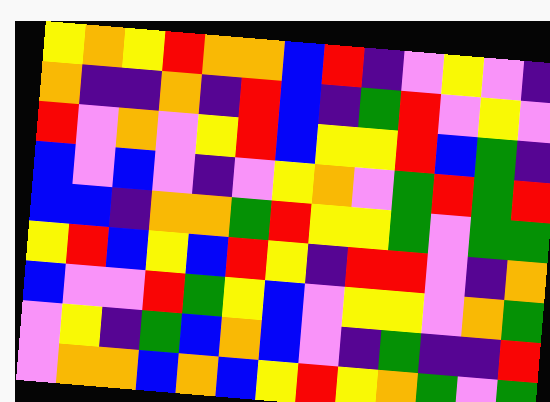[["yellow", "orange", "yellow", "red", "orange", "orange", "blue", "red", "indigo", "violet", "yellow", "violet", "indigo"], ["orange", "indigo", "indigo", "orange", "indigo", "red", "blue", "indigo", "green", "red", "violet", "yellow", "violet"], ["red", "violet", "orange", "violet", "yellow", "red", "blue", "yellow", "yellow", "red", "blue", "green", "indigo"], ["blue", "violet", "blue", "violet", "indigo", "violet", "yellow", "orange", "violet", "green", "red", "green", "red"], ["blue", "blue", "indigo", "orange", "orange", "green", "red", "yellow", "yellow", "green", "violet", "green", "green"], ["yellow", "red", "blue", "yellow", "blue", "red", "yellow", "indigo", "red", "red", "violet", "indigo", "orange"], ["blue", "violet", "violet", "red", "green", "yellow", "blue", "violet", "yellow", "yellow", "violet", "orange", "green"], ["violet", "yellow", "indigo", "green", "blue", "orange", "blue", "violet", "indigo", "green", "indigo", "indigo", "red"], ["violet", "orange", "orange", "blue", "orange", "blue", "yellow", "red", "yellow", "orange", "green", "violet", "green"]]